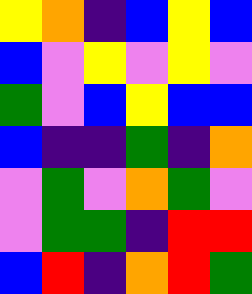[["yellow", "orange", "indigo", "blue", "yellow", "blue"], ["blue", "violet", "yellow", "violet", "yellow", "violet"], ["green", "violet", "blue", "yellow", "blue", "blue"], ["blue", "indigo", "indigo", "green", "indigo", "orange"], ["violet", "green", "violet", "orange", "green", "violet"], ["violet", "green", "green", "indigo", "red", "red"], ["blue", "red", "indigo", "orange", "red", "green"]]